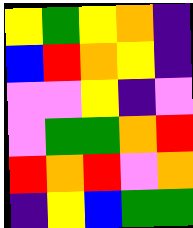[["yellow", "green", "yellow", "orange", "indigo"], ["blue", "red", "orange", "yellow", "indigo"], ["violet", "violet", "yellow", "indigo", "violet"], ["violet", "green", "green", "orange", "red"], ["red", "orange", "red", "violet", "orange"], ["indigo", "yellow", "blue", "green", "green"]]